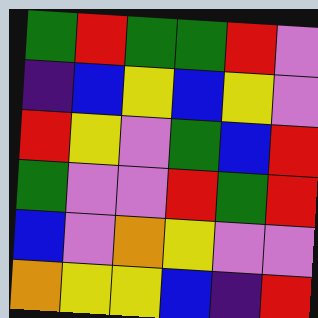[["green", "red", "green", "green", "red", "violet"], ["indigo", "blue", "yellow", "blue", "yellow", "violet"], ["red", "yellow", "violet", "green", "blue", "red"], ["green", "violet", "violet", "red", "green", "red"], ["blue", "violet", "orange", "yellow", "violet", "violet"], ["orange", "yellow", "yellow", "blue", "indigo", "red"]]